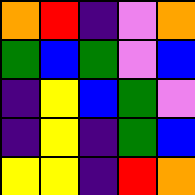[["orange", "red", "indigo", "violet", "orange"], ["green", "blue", "green", "violet", "blue"], ["indigo", "yellow", "blue", "green", "violet"], ["indigo", "yellow", "indigo", "green", "blue"], ["yellow", "yellow", "indigo", "red", "orange"]]